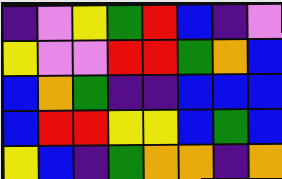[["indigo", "violet", "yellow", "green", "red", "blue", "indigo", "violet"], ["yellow", "violet", "violet", "red", "red", "green", "orange", "blue"], ["blue", "orange", "green", "indigo", "indigo", "blue", "blue", "blue"], ["blue", "red", "red", "yellow", "yellow", "blue", "green", "blue"], ["yellow", "blue", "indigo", "green", "orange", "orange", "indigo", "orange"]]